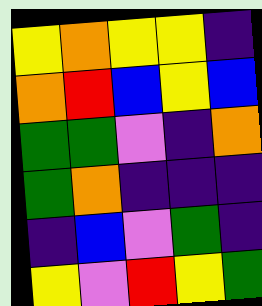[["yellow", "orange", "yellow", "yellow", "indigo"], ["orange", "red", "blue", "yellow", "blue"], ["green", "green", "violet", "indigo", "orange"], ["green", "orange", "indigo", "indigo", "indigo"], ["indigo", "blue", "violet", "green", "indigo"], ["yellow", "violet", "red", "yellow", "green"]]